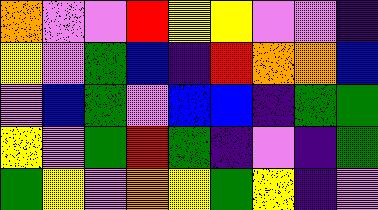[["orange", "violet", "violet", "red", "yellow", "yellow", "violet", "violet", "indigo"], ["yellow", "violet", "green", "blue", "indigo", "red", "orange", "orange", "blue"], ["violet", "blue", "green", "violet", "blue", "blue", "indigo", "green", "green"], ["yellow", "violet", "green", "red", "green", "indigo", "violet", "indigo", "green"], ["green", "yellow", "violet", "orange", "yellow", "green", "yellow", "indigo", "violet"]]